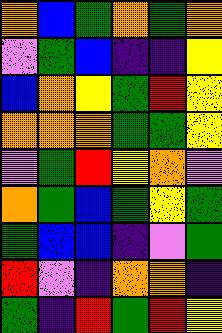[["orange", "blue", "green", "orange", "green", "orange"], ["violet", "green", "blue", "indigo", "indigo", "yellow"], ["blue", "orange", "yellow", "green", "red", "yellow"], ["orange", "orange", "orange", "green", "green", "yellow"], ["violet", "green", "red", "yellow", "orange", "violet"], ["orange", "green", "blue", "green", "yellow", "green"], ["green", "blue", "blue", "indigo", "violet", "green"], ["red", "violet", "indigo", "orange", "orange", "indigo"], ["green", "indigo", "red", "green", "red", "yellow"]]